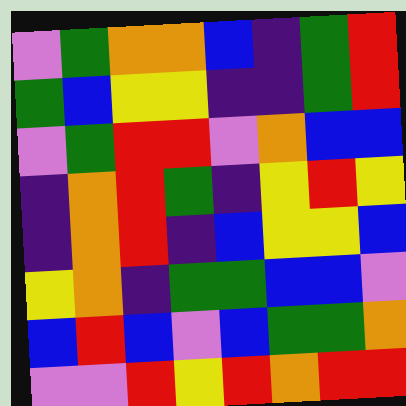[["violet", "green", "orange", "orange", "blue", "indigo", "green", "red"], ["green", "blue", "yellow", "yellow", "indigo", "indigo", "green", "red"], ["violet", "green", "red", "red", "violet", "orange", "blue", "blue"], ["indigo", "orange", "red", "green", "indigo", "yellow", "red", "yellow"], ["indigo", "orange", "red", "indigo", "blue", "yellow", "yellow", "blue"], ["yellow", "orange", "indigo", "green", "green", "blue", "blue", "violet"], ["blue", "red", "blue", "violet", "blue", "green", "green", "orange"], ["violet", "violet", "red", "yellow", "red", "orange", "red", "red"]]